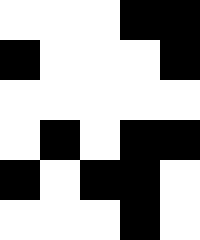[["white", "white", "white", "black", "black"], ["black", "white", "white", "white", "black"], ["white", "white", "white", "white", "white"], ["white", "black", "white", "black", "black"], ["black", "white", "black", "black", "white"], ["white", "white", "white", "black", "white"]]